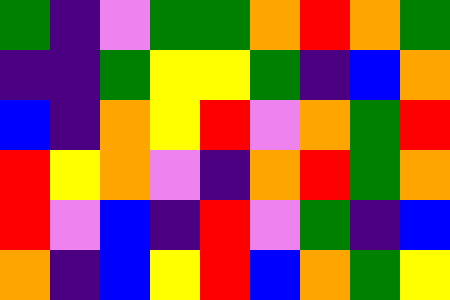[["green", "indigo", "violet", "green", "green", "orange", "red", "orange", "green"], ["indigo", "indigo", "green", "yellow", "yellow", "green", "indigo", "blue", "orange"], ["blue", "indigo", "orange", "yellow", "red", "violet", "orange", "green", "red"], ["red", "yellow", "orange", "violet", "indigo", "orange", "red", "green", "orange"], ["red", "violet", "blue", "indigo", "red", "violet", "green", "indigo", "blue"], ["orange", "indigo", "blue", "yellow", "red", "blue", "orange", "green", "yellow"]]